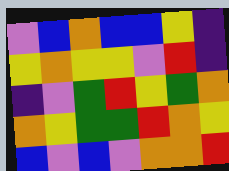[["violet", "blue", "orange", "blue", "blue", "yellow", "indigo"], ["yellow", "orange", "yellow", "yellow", "violet", "red", "indigo"], ["indigo", "violet", "green", "red", "yellow", "green", "orange"], ["orange", "yellow", "green", "green", "red", "orange", "yellow"], ["blue", "violet", "blue", "violet", "orange", "orange", "red"]]